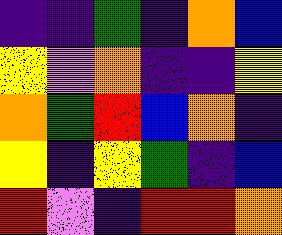[["indigo", "indigo", "green", "indigo", "orange", "blue"], ["yellow", "violet", "orange", "indigo", "indigo", "yellow"], ["orange", "green", "red", "blue", "orange", "indigo"], ["yellow", "indigo", "yellow", "green", "indigo", "blue"], ["red", "violet", "indigo", "red", "red", "orange"]]